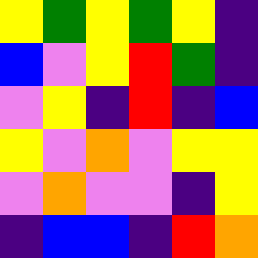[["yellow", "green", "yellow", "green", "yellow", "indigo"], ["blue", "violet", "yellow", "red", "green", "indigo"], ["violet", "yellow", "indigo", "red", "indigo", "blue"], ["yellow", "violet", "orange", "violet", "yellow", "yellow"], ["violet", "orange", "violet", "violet", "indigo", "yellow"], ["indigo", "blue", "blue", "indigo", "red", "orange"]]